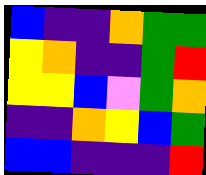[["blue", "indigo", "indigo", "orange", "green", "green"], ["yellow", "orange", "indigo", "indigo", "green", "red"], ["yellow", "yellow", "blue", "violet", "green", "orange"], ["indigo", "indigo", "orange", "yellow", "blue", "green"], ["blue", "blue", "indigo", "indigo", "indigo", "red"]]